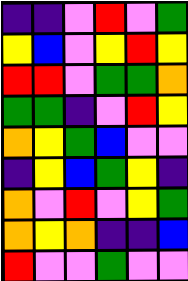[["indigo", "indigo", "violet", "red", "violet", "green"], ["yellow", "blue", "violet", "yellow", "red", "yellow"], ["red", "red", "violet", "green", "green", "orange"], ["green", "green", "indigo", "violet", "red", "yellow"], ["orange", "yellow", "green", "blue", "violet", "violet"], ["indigo", "yellow", "blue", "green", "yellow", "indigo"], ["orange", "violet", "red", "violet", "yellow", "green"], ["orange", "yellow", "orange", "indigo", "indigo", "blue"], ["red", "violet", "violet", "green", "violet", "violet"]]